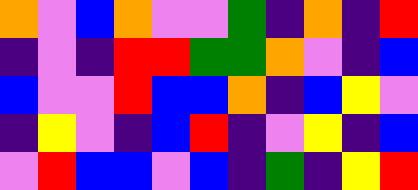[["orange", "violet", "blue", "orange", "violet", "violet", "green", "indigo", "orange", "indigo", "red"], ["indigo", "violet", "indigo", "red", "red", "green", "green", "orange", "violet", "indigo", "blue"], ["blue", "violet", "violet", "red", "blue", "blue", "orange", "indigo", "blue", "yellow", "violet"], ["indigo", "yellow", "violet", "indigo", "blue", "red", "indigo", "violet", "yellow", "indigo", "blue"], ["violet", "red", "blue", "blue", "violet", "blue", "indigo", "green", "indigo", "yellow", "red"]]